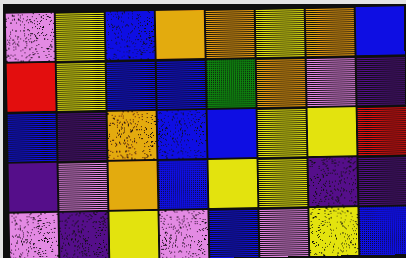[["violet", "yellow", "blue", "orange", "orange", "yellow", "orange", "blue"], ["red", "yellow", "blue", "blue", "green", "orange", "violet", "indigo"], ["blue", "indigo", "orange", "blue", "blue", "yellow", "yellow", "red"], ["indigo", "violet", "orange", "blue", "yellow", "yellow", "indigo", "indigo"], ["violet", "indigo", "yellow", "violet", "blue", "violet", "yellow", "blue"]]